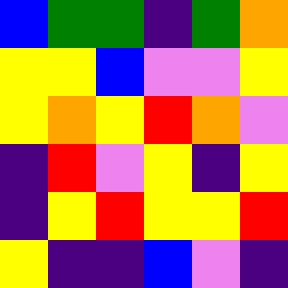[["blue", "green", "green", "indigo", "green", "orange"], ["yellow", "yellow", "blue", "violet", "violet", "yellow"], ["yellow", "orange", "yellow", "red", "orange", "violet"], ["indigo", "red", "violet", "yellow", "indigo", "yellow"], ["indigo", "yellow", "red", "yellow", "yellow", "red"], ["yellow", "indigo", "indigo", "blue", "violet", "indigo"]]